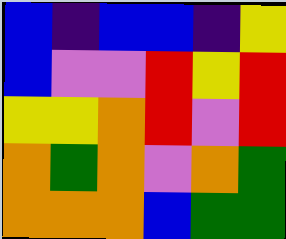[["blue", "indigo", "blue", "blue", "indigo", "yellow"], ["blue", "violet", "violet", "red", "yellow", "red"], ["yellow", "yellow", "orange", "red", "violet", "red"], ["orange", "green", "orange", "violet", "orange", "green"], ["orange", "orange", "orange", "blue", "green", "green"]]